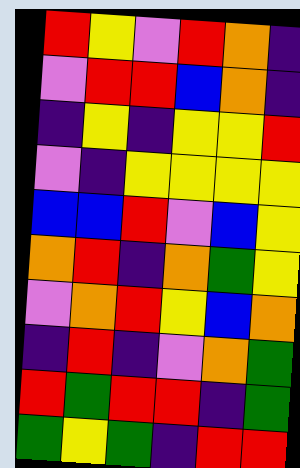[["red", "yellow", "violet", "red", "orange", "indigo"], ["violet", "red", "red", "blue", "orange", "indigo"], ["indigo", "yellow", "indigo", "yellow", "yellow", "red"], ["violet", "indigo", "yellow", "yellow", "yellow", "yellow"], ["blue", "blue", "red", "violet", "blue", "yellow"], ["orange", "red", "indigo", "orange", "green", "yellow"], ["violet", "orange", "red", "yellow", "blue", "orange"], ["indigo", "red", "indigo", "violet", "orange", "green"], ["red", "green", "red", "red", "indigo", "green"], ["green", "yellow", "green", "indigo", "red", "red"]]